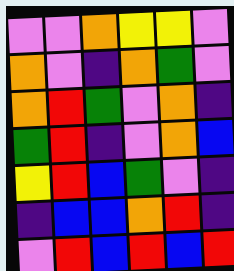[["violet", "violet", "orange", "yellow", "yellow", "violet"], ["orange", "violet", "indigo", "orange", "green", "violet"], ["orange", "red", "green", "violet", "orange", "indigo"], ["green", "red", "indigo", "violet", "orange", "blue"], ["yellow", "red", "blue", "green", "violet", "indigo"], ["indigo", "blue", "blue", "orange", "red", "indigo"], ["violet", "red", "blue", "red", "blue", "red"]]